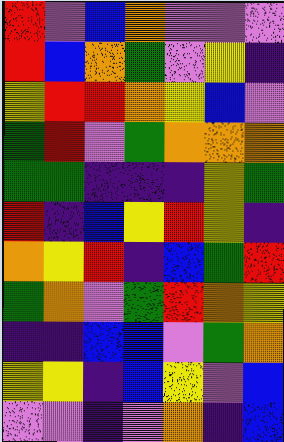[["red", "violet", "blue", "orange", "violet", "violet", "violet"], ["red", "blue", "orange", "green", "violet", "yellow", "indigo"], ["yellow", "red", "red", "orange", "yellow", "blue", "violet"], ["green", "red", "violet", "green", "orange", "orange", "orange"], ["green", "green", "indigo", "indigo", "indigo", "yellow", "green"], ["red", "indigo", "blue", "yellow", "red", "yellow", "indigo"], ["orange", "yellow", "red", "indigo", "blue", "green", "red"], ["green", "orange", "violet", "green", "red", "orange", "yellow"], ["indigo", "indigo", "blue", "blue", "violet", "green", "orange"], ["yellow", "yellow", "indigo", "blue", "yellow", "violet", "blue"], ["violet", "violet", "indigo", "violet", "orange", "indigo", "blue"]]